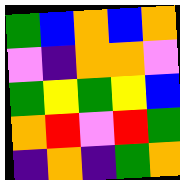[["green", "blue", "orange", "blue", "orange"], ["violet", "indigo", "orange", "orange", "violet"], ["green", "yellow", "green", "yellow", "blue"], ["orange", "red", "violet", "red", "green"], ["indigo", "orange", "indigo", "green", "orange"]]